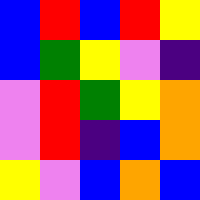[["blue", "red", "blue", "red", "yellow"], ["blue", "green", "yellow", "violet", "indigo"], ["violet", "red", "green", "yellow", "orange"], ["violet", "red", "indigo", "blue", "orange"], ["yellow", "violet", "blue", "orange", "blue"]]